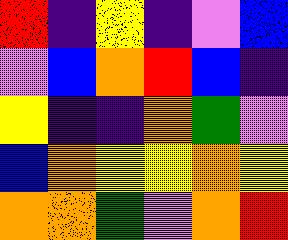[["red", "indigo", "yellow", "indigo", "violet", "blue"], ["violet", "blue", "orange", "red", "blue", "indigo"], ["yellow", "indigo", "indigo", "orange", "green", "violet"], ["blue", "orange", "yellow", "yellow", "orange", "yellow"], ["orange", "orange", "green", "violet", "orange", "red"]]